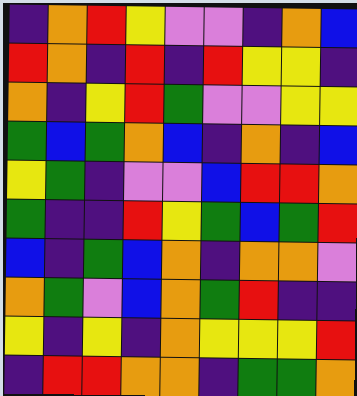[["indigo", "orange", "red", "yellow", "violet", "violet", "indigo", "orange", "blue"], ["red", "orange", "indigo", "red", "indigo", "red", "yellow", "yellow", "indigo"], ["orange", "indigo", "yellow", "red", "green", "violet", "violet", "yellow", "yellow"], ["green", "blue", "green", "orange", "blue", "indigo", "orange", "indigo", "blue"], ["yellow", "green", "indigo", "violet", "violet", "blue", "red", "red", "orange"], ["green", "indigo", "indigo", "red", "yellow", "green", "blue", "green", "red"], ["blue", "indigo", "green", "blue", "orange", "indigo", "orange", "orange", "violet"], ["orange", "green", "violet", "blue", "orange", "green", "red", "indigo", "indigo"], ["yellow", "indigo", "yellow", "indigo", "orange", "yellow", "yellow", "yellow", "red"], ["indigo", "red", "red", "orange", "orange", "indigo", "green", "green", "orange"]]